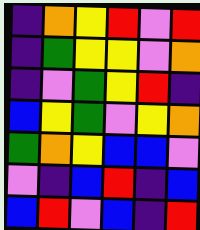[["indigo", "orange", "yellow", "red", "violet", "red"], ["indigo", "green", "yellow", "yellow", "violet", "orange"], ["indigo", "violet", "green", "yellow", "red", "indigo"], ["blue", "yellow", "green", "violet", "yellow", "orange"], ["green", "orange", "yellow", "blue", "blue", "violet"], ["violet", "indigo", "blue", "red", "indigo", "blue"], ["blue", "red", "violet", "blue", "indigo", "red"]]